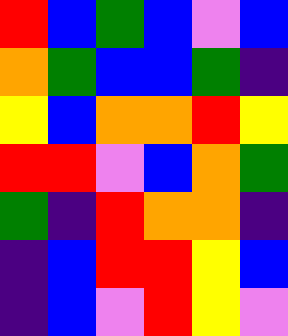[["red", "blue", "green", "blue", "violet", "blue"], ["orange", "green", "blue", "blue", "green", "indigo"], ["yellow", "blue", "orange", "orange", "red", "yellow"], ["red", "red", "violet", "blue", "orange", "green"], ["green", "indigo", "red", "orange", "orange", "indigo"], ["indigo", "blue", "red", "red", "yellow", "blue"], ["indigo", "blue", "violet", "red", "yellow", "violet"]]